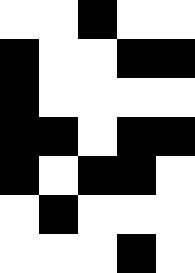[["white", "white", "black", "white", "white"], ["black", "white", "white", "black", "black"], ["black", "white", "white", "white", "white"], ["black", "black", "white", "black", "black"], ["black", "white", "black", "black", "white"], ["white", "black", "white", "white", "white"], ["white", "white", "white", "black", "white"]]